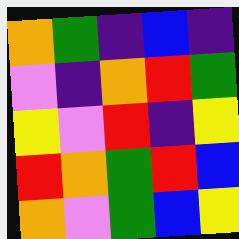[["orange", "green", "indigo", "blue", "indigo"], ["violet", "indigo", "orange", "red", "green"], ["yellow", "violet", "red", "indigo", "yellow"], ["red", "orange", "green", "red", "blue"], ["orange", "violet", "green", "blue", "yellow"]]